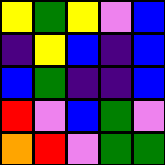[["yellow", "green", "yellow", "violet", "blue"], ["indigo", "yellow", "blue", "indigo", "blue"], ["blue", "green", "indigo", "indigo", "blue"], ["red", "violet", "blue", "green", "violet"], ["orange", "red", "violet", "green", "green"]]